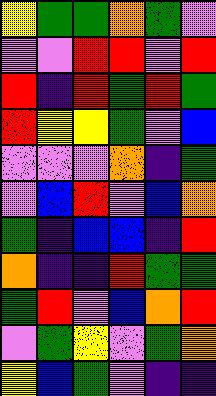[["yellow", "green", "green", "orange", "green", "violet"], ["violet", "violet", "red", "red", "violet", "red"], ["red", "indigo", "red", "green", "red", "green"], ["red", "yellow", "yellow", "green", "violet", "blue"], ["violet", "violet", "violet", "orange", "indigo", "green"], ["violet", "blue", "red", "violet", "blue", "orange"], ["green", "indigo", "blue", "blue", "indigo", "red"], ["orange", "indigo", "indigo", "red", "green", "green"], ["green", "red", "violet", "blue", "orange", "red"], ["violet", "green", "yellow", "violet", "green", "orange"], ["yellow", "blue", "green", "violet", "indigo", "indigo"]]